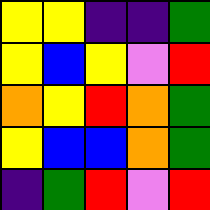[["yellow", "yellow", "indigo", "indigo", "green"], ["yellow", "blue", "yellow", "violet", "red"], ["orange", "yellow", "red", "orange", "green"], ["yellow", "blue", "blue", "orange", "green"], ["indigo", "green", "red", "violet", "red"]]